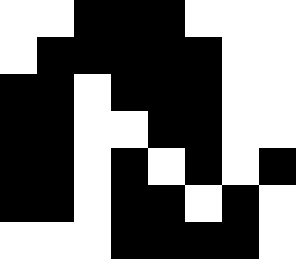[["white", "white", "black", "black", "black", "white", "white", "white"], ["white", "black", "black", "black", "black", "black", "white", "white"], ["black", "black", "white", "black", "black", "black", "white", "white"], ["black", "black", "white", "white", "black", "black", "white", "white"], ["black", "black", "white", "black", "white", "black", "white", "black"], ["black", "black", "white", "black", "black", "white", "black", "white"], ["white", "white", "white", "black", "black", "black", "black", "white"]]